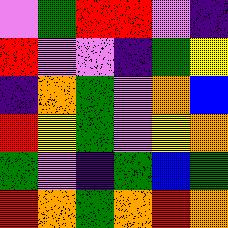[["violet", "green", "red", "red", "violet", "indigo"], ["red", "violet", "violet", "indigo", "green", "yellow"], ["indigo", "orange", "green", "violet", "orange", "blue"], ["red", "yellow", "green", "violet", "yellow", "orange"], ["green", "violet", "indigo", "green", "blue", "green"], ["red", "orange", "green", "orange", "red", "orange"]]